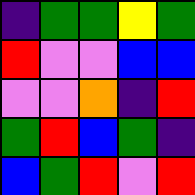[["indigo", "green", "green", "yellow", "green"], ["red", "violet", "violet", "blue", "blue"], ["violet", "violet", "orange", "indigo", "red"], ["green", "red", "blue", "green", "indigo"], ["blue", "green", "red", "violet", "red"]]